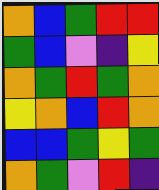[["orange", "blue", "green", "red", "red"], ["green", "blue", "violet", "indigo", "yellow"], ["orange", "green", "red", "green", "orange"], ["yellow", "orange", "blue", "red", "orange"], ["blue", "blue", "green", "yellow", "green"], ["orange", "green", "violet", "red", "indigo"]]